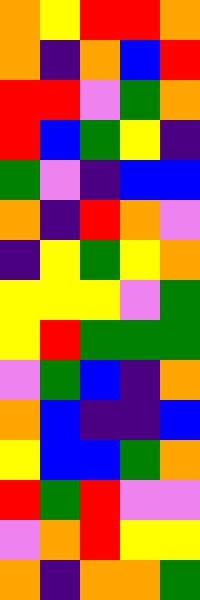[["orange", "yellow", "red", "red", "orange"], ["orange", "indigo", "orange", "blue", "red"], ["red", "red", "violet", "green", "orange"], ["red", "blue", "green", "yellow", "indigo"], ["green", "violet", "indigo", "blue", "blue"], ["orange", "indigo", "red", "orange", "violet"], ["indigo", "yellow", "green", "yellow", "orange"], ["yellow", "yellow", "yellow", "violet", "green"], ["yellow", "red", "green", "green", "green"], ["violet", "green", "blue", "indigo", "orange"], ["orange", "blue", "indigo", "indigo", "blue"], ["yellow", "blue", "blue", "green", "orange"], ["red", "green", "red", "violet", "violet"], ["violet", "orange", "red", "yellow", "yellow"], ["orange", "indigo", "orange", "orange", "green"]]